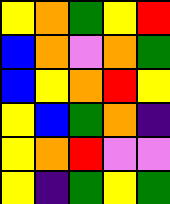[["yellow", "orange", "green", "yellow", "red"], ["blue", "orange", "violet", "orange", "green"], ["blue", "yellow", "orange", "red", "yellow"], ["yellow", "blue", "green", "orange", "indigo"], ["yellow", "orange", "red", "violet", "violet"], ["yellow", "indigo", "green", "yellow", "green"]]